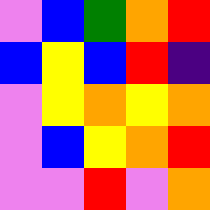[["violet", "blue", "green", "orange", "red"], ["blue", "yellow", "blue", "red", "indigo"], ["violet", "yellow", "orange", "yellow", "orange"], ["violet", "blue", "yellow", "orange", "red"], ["violet", "violet", "red", "violet", "orange"]]